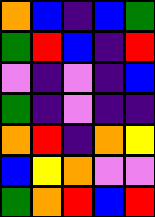[["orange", "blue", "indigo", "blue", "green"], ["green", "red", "blue", "indigo", "red"], ["violet", "indigo", "violet", "indigo", "blue"], ["green", "indigo", "violet", "indigo", "indigo"], ["orange", "red", "indigo", "orange", "yellow"], ["blue", "yellow", "orange", "violet", "violet"], ["green", "orange", "red", "blue", "red"]]